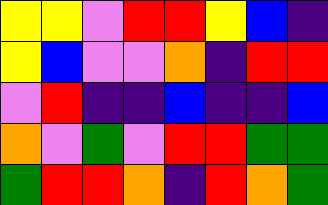[["yellow", "yellow", "violet", "red", "red", "yellow", "blue", "indigo"], ["yellow", "blue", "violet", "violet", "orange", "indigo", "red", "red"], ["violet", "red", "indigo", "indigo", "blue", "indigo", "indigo", "blue"], ["orange", "violet", "green", "violet", "red", "red", "green", "green"], ["green", "red", "red", "orange", "indigo", "red", "orange", "green"]]